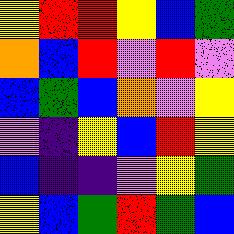[["yellow", "red", "red", "yellow", "blue", "green"], ["orange", "blue", "red", "violet", "red", "violet"], ["blue", "green", "blue", "orange", "violet", "yellow"], ["violet", "indigo", "yellow", "blue", "red", "yellow"], ["blue", "indigo", "indigo", "violet", "yellow", "green"], ["yellow", "blue", "green", "red", "green", "blue"]]